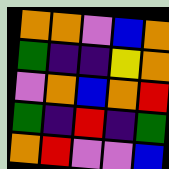[["orange", "orange", "violet", "blue", "orange"], ["green", "indigo", "indigo", "yellow", "orange"], ["violet", "orange", "blue", "orange", "red"], ["green", "indigo", "red", "indigo", "green"], ["orange", "red", "violet", "violet", "blue"]]